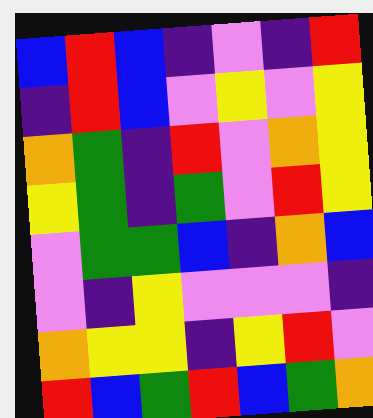[["blue", "red", "blue", "indigo", "violet", "indigo", "red"], ["indigo", "red", "blue", "violet", "yellow", "violet", "yellow"], ["orange", "green", "indigo", "red", "violet", "orange", "yellow"], ["yellow", "green", "indigo", "green", "violet", "red", "yellow"], ["violet", "green", "green", "blue", "indigo", "orange", "blue"], ["violet", "indigo", "yellow", "violet", "violet", "violet", "indigo"], ["orange", "yellow", "yellow", "indigo", "yellow", "red", "violet"], ["red", "blue", "green", "red", "blue", "green", "orange"]]